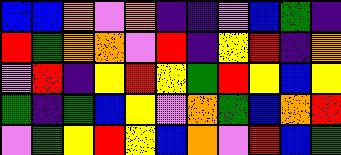[["blue", "blue", "orange", "violet", "orange", "indigo", "indigo", "violet", "blue", "green", "indigo"], ["red", "green", "orange", "orange", "violet", "red", "indigo", "yellow", "red", "indigo", "orange"], ["violet", "red", "indigo", "yellow", "red", "yellow", "green", "red", "yellow", "blue", "yellow"], ["green", "indigo", "green", "blue", "yellow", "violet", "orange", "green", "blue", "orange", "red"], ["violet", "green", "yellow", "red", "yellow", "blue", "orange", "violet", "red", "blue", "green"]]